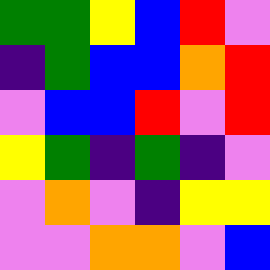[["green", "green", "yellow", "blue", "red", "violet"], ["indigo", "green", "blue", "blue", "orange", "red"], ["violet", "blue", "blue", "red", "violet", "red"], ["yellow", "green", "indigo", "green", "indigo", "violet"], ["violet", "orange", "violet", "indigo", "yellow", "yellow"], ["violet", "violet", "orange", "orange", "violet", "blue"]]